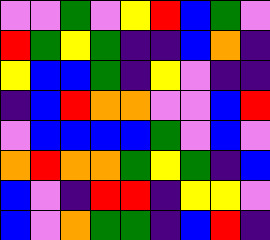[["violet", "violet", "green", "violet", "yellow", "red", "blue", "green", "violet"], ["red", "green", "yellow", "green", "indigo", "indigo", "blue", "orange", "indigo"], ["yellow", "blue", "blue", "green", "indigo", "yellow", "violet", "indigo", "indigo"], ["indigo", "blue", "red", "orange", "orange", "violet", "violet", "blue", "red"], ["violet", "blue", "blue", "blue", "blue", "green", "violet", "blue", "violet"], ["orange", "red", "orange", "orange", "green", "yellow", "green", "indigo", "blue"], ["blue", "violet", "indigo", "red", "red", "indigo", "yellow", "yellow", "violet"], ["blue", "violet", "orange", "green", "green", "indigo", "blue", "red", "indigo"]]